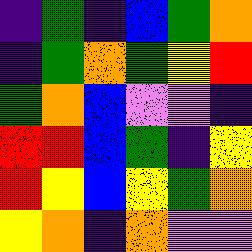[["indigo", "green", "indigo", "blue", "green", "orange"], ["indigo", "green", "orange", "green", "yellow", "red"], ["green", "orange", "blue", "violet", "violet", "indigo"], ["red", "red", "blue", "green", "indigo", "yellow"], ["red", "yellow", "blue", "yellow", "green", "orange"], ["yellow", "orange", "indigo", "orange", "violet", "violet"]]